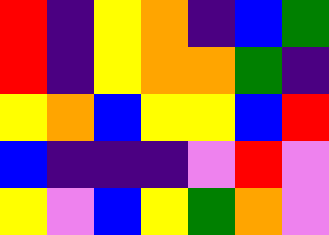[["red", "indigo", "yellow", "orange", "indigo", "blue", "green"], ["red", "indigo", "yellow", "orange", "orange", "green", "indigo"], ["yellow", "orange", "blue", "yellow", "yellow", "blue", "red"], ["blue", "indigo", "indigo", "indigo", "violet", "red", "violet"], ["yellow", "violet", "blue", "yellow", "green", "orange", "violet"]]